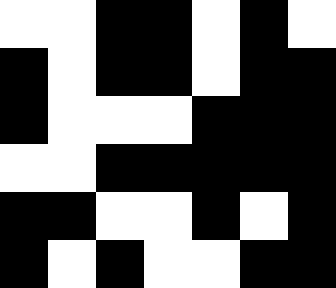[["white", "white", "black", "black", "white", "black", "white"], ["black", "white", "black", "black", "white", "black", "black"], ["black", "white", "white", "white", "black", "black", "black"], ["white", "white", "black", "black", "black", "black", "black"], ["black", "black", "white", "white", "black", "white", "black"], ["black", "white", "black", "white", "white", "black", "black"]]